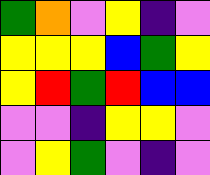[["green", "orange", "violet", "yellow", "indigo", "violet"], ["yellow", "yellow", "yellow", "blue", "green", "yellow"], ["yellow", "red", "green", "red", "blue", "blue"], ["violet", "violet", "indigo", "yellow", "yellow", "violet"], ["violet", "yellow", "green", "violet", "indigo", "violet"]]